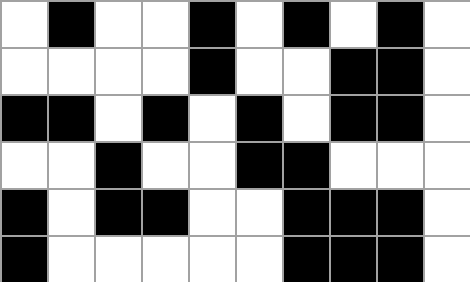[["white", "black", "white", "white", "black", "white", "black", "white", "black", "white"], ["white", "white", "white", "white", "black", "white", "white", "black", "black", "white"], ["black", "black", "white", "black", "white", "black", "white", "black", "black", "white"], ["white", "white", "black", "white", "white", "black", "black", "white", "white", "white"], ["black", "white", "black", "black", "white", "white", "black", "black", "black", "white"], ["black", "white", "white", "white", "white", "white", "black", "black", "black", "white"]]